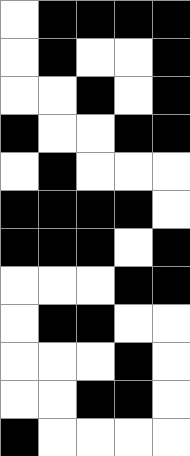[["white", "black", "black", "black", "black"], ["white", "black", "white", "white", "black"], ["white", "white", "black", "white", "black"], ["black", "white", "white", "black", "black"], ["white", "black", "white", "white", "white"], ["black", "black", "black", "black", "white"], ["black", "black", "black", "white", "black"], ["white", "white", "white", "black", "black"], ["white", "black", "black", "white", "white"], ["white", "white", "white", "black", "white"], ["white", "white", "black", "black", "white"], ["black", "white", "white", "white", "white"]]